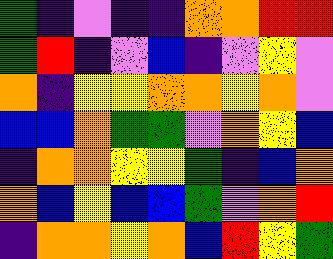[["green", "indigo", "violet", "indigo", "indigo", "orange", "orange", "red", "red"], ["green", "red", "indigo", "violet", "blue", "indigo", "violet", "yellow", "violet"], ["orange", "indigo", "yellow", "yellow", "orange", "orange", "yellow", "orange", "violet"], ["blue", "blue", "orange", "green", "green", "violet", "orange", "yellow", "blue"], ["indigo", "orange", "orange", "yellow", "yellow", "green", "indigo", "blue", "orange"], ["orange", "blue", "yellow", "blue", "blue", "green", "violet", "orange", "red"], ["indigo", "orange", "orange", "yellow", "orange", "blue", "red", "yellow", "green"]]